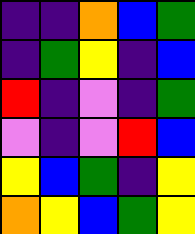[["indigo", "indigo", "orange", "blue", "green"], ["indigo", "green", "yellow", "indigo", "blue"], ["red", "indigo", "violet", "indigo", "green"], ["violet", "indigo", "violet", "red", "blue"], ["yellow", "blue", "green", "indigo", "yellow"], ["orange", "yellow", "blue", "green", "yellow"]]